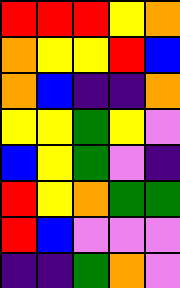[["red", "red", "red", "yellow", "orange"], ["orange", "yellow", "yellow", "red", "blue"], ["orange", "blue", "indigo", "indigo", "orange"], ["yellow", "yellow", "green", "yellow", "violet"], ["blue", "yellow", "green", "violet", "indigo"], ["red", "yellow", "orange", "green", "green"], ["red", "blue", "violet", "violet", "violet"], ["indigo", "indigo", "green", "orange", "violet"]]